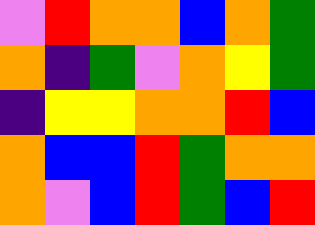[["violet", "red", "orange", "orange", "blue", "orange", "green"], ["orange", "indigo", "green", "violet", "orange", "yellow", "green"], ["indigo", "yellow", "yellow", "orange", "orange", "red", "blue"], ["orange", "blue", "blue", "red", "green", "orange", "orange"], ["orange", "violet", "blue", "red", "green", "blue", "red"]]